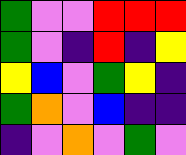[["green", "violet", "violet", "red", "red", "red"], ["green", "violet", "indigo", "red", "indigo", "yellow"], ["yellow", "blue", "violet", "green", "yellow", "indigo"], ["green", "orange", "violet", "blue", "indigo", "indigo"], ["indigo", "violet", "orange", "violet", "green", "violet"]]